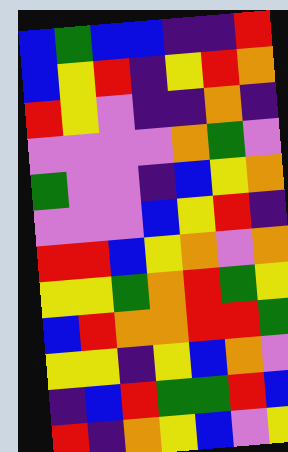[["blue", "green", "blue", "blue", "indigo", "indigo", "red"], ["blue", "yellow", "red", "indigo", "yellow", "red", "orange"], ["red", "yellow", "violet", "indigo", "indigo", "orange", "indigo"], ["violet", "violet", "violet", "violet", "orange", "green", "violet"], ["green", "violet", "violet", "indigo", "blue", "yellow", "orange"], ["violet", "violet", "violet", "blue", "yellow", "red", "indigo"], ["red", "red", "blue", "yellow", "orange", "violet", "orange"], ["yellow", "yellow", "green", "orange", "red", "green", "yellow"], ["blue", "red", "orange", "orange", "red", "red", "green"], ["yellow", "yellow", "indigo", "yellow", "blue", "orange", "violet"], ["indigo", "blue", "red", "green", "green", "red", "blue"], ["red", "indigo", "orange", "yellow", "blue", "violet", "yellow"]]